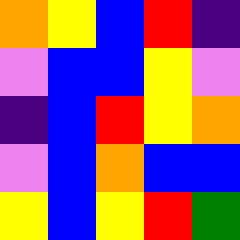[["orange", "yellow", "blue", "red", "indigo"], ["violet", "blue", "blue", "yellow", "violet"], ["indigo", "blue", "red", "yellow", "orange"], ["violet", "blue", "orange", "blue", "blue"], ["yellow", "blue", "yellow", "red", "green"]]